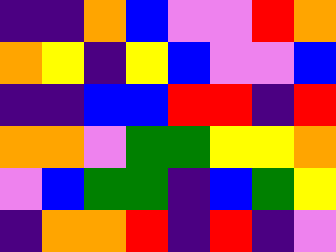[["indigo", "indigo", "orange", "blue", "violet", "violet", "red", "orange"], ["orange", "yellow", "indigo", "yellow", "blue", "violet", "violet", "blue"], ["indigo", "indigo", "blue", "blue", "red", "red", "indigo", "red"], ["orange", "orange", "violet", "green", "green", "yellow", "yellow", "orange"], ["violet", "blue", "green", "green", "indigo", "blue", "green", "yellow"], ["indigo", "orange", "orange", "red", "indigo", "red", "indigo", "violet"]]